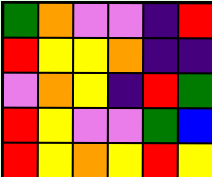[["green", "orange", "violet", "violet", "indigo", "red"], ["red", "yellow", "yellow", "orange", "indigo", "indigo"], ["violet", "orange", "yellow", "indigo", "red", "green"], ["red", "yellow", "violet", "violet", "green", "blue"], ["red", "yellow", "orange", "yellow", "red", "yellow"]]